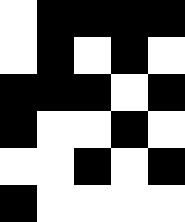[["white", "black", "black", "black", "black"], ["white", "black", "white", "black", "white"], ["black", "black", "black", "white", "black"], ["black", "white", "white", "black", "white"], ["white", "white", "black", "white", "black"], ["black", "white", "white", "white", "white"]]